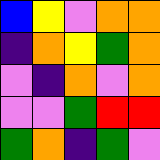[["blue", "yellow", "violet", "orange", "orange"], ["indigo", "orange", "yellow", "green", "orange"], ["violet", "indigo", "orange", "violet", "orange"], ["violet", "violet", "green", "red", "red"], ["green", "orange", "indigo", "green", "violet"]]